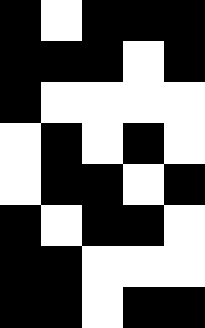[["black", "white", "black", "black", "black"], ["black", "black", "black", "white", "black"], ["black", "white", "white", "white", "white"], ["white", "black", "white", "black", "white"], ["white", "black", "black", "white", "black"], ["black", "white", "black", "black", "white"], ["black", "black", "white", "white", "white"], ["black", "black", "white", "black", "black"]]